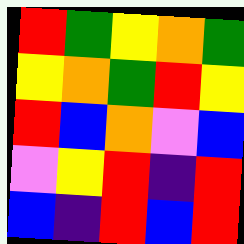[["red", "green", "yellow", "orange", "green"], ["yellow", "orange", "green", "red", "yellow"], ["red", "blue", "orange", "violet", "blue"], ["violet", "yellow", "red", "indigo", "red"], ["blue", "indigo", "red", "blue", "red"]]